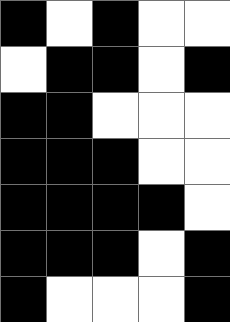[["black", "white", "black", "white", "white"], ["white", "black", "black", "white", "black"], ["black", "black", "white", "white", "white"], ["black", "black", "black", "white", "white"], ["black", "black", "black", "black", "white"], ["black", "black", "black", "white", "black"], ["black", "white", "white", "white", "black"]]